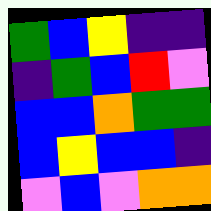[["green", "blue", "yellow", "indigo", "indigo"], ["indigo", "green", "blue", "red", "violet"], ["blue", "blue", "orange", "green", "green"], ["blue", "yellow", "blue", "blue", "indigo"], ["violet", "blue", "violet", "orange", "orange"]]